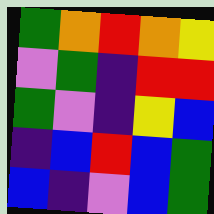[["green", "orange", "red", "orange", "yellow"], ["violet", "green", "indigo", "red", "red"], ["green", "violet", "indigo", "yellow", "blue"], ["indigo", "blue", "red", "blue", "green"], ["blue", "indigo", "violet", "blue", "green"]]